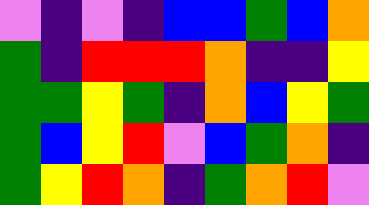[["violet", "indigo", "violet", "indigo", "blue", "blue", "green", "blue", "orange"], ["green", "indigo", "red", "red", "red", "orange", "indigo", "indigo", "yellow"], ["green", "green", "yellow", "green", "indigo", "orange", "blue", "yellow", "green"], ["green", "blue", "yellow", "red", "violet", "blue", "green", "orange", "indigo"], ["green", "yellow", "red", "orange", "indigo", "green", "orange", "red", "violet"]]